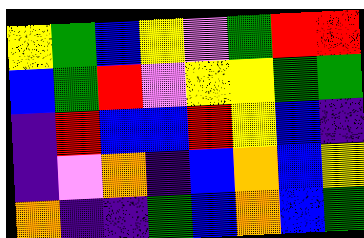[["yellow", "green", "blue", "yellow", "violet", "green", "red", "red"], ["blue", "green", "red", "violet", "yellow", "yellow", "green", "green"], ["indigo", "red", "blue", "blue", "red", "yellow", "blue", "indigo"], ["indigo", "violet", "orange", "indigo", "blue", "orange", "blue", "yellow"], ["orange", "indigo", "indigo", "green", "blue", "orange", "blue", "green"]]